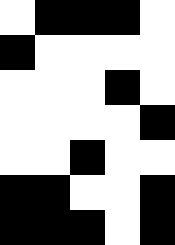[["white", "black", "black", "black", "white"], ["black", "white", "white", "white", "white"], ["white", "white", "white", "black", "white"], ["white", "white", "white", "white", "black"], ["white", "white", "black", "white", "white"], ["black", "black", "white", "white", "black"], ["black", "black", "black", "white", "black"]]